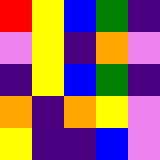[["red", "yellow", "blue", "green", "indigo"], ["violet", "yellow", "indigo", "orange", "violet"], ["indigo", "yellow", "blue", "green", "indigo"], ["orange", "indigo", "orange", "yellow", "violet"], ["yellow", "indigo", "indigo", "blue", "violet"]]